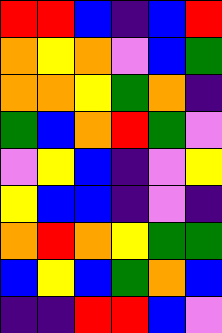[["red", "red", "blue", "indigo", "blue", "red"], ["orange", "yellow", "orange", "violet", "blue", "green"], ["orange", "orange", "yellow", "green", "orange", "indigo"], ["green", "blue", "orange", "red", "green", "violet"], ["violet", "yellow", "blue", "indigo", "violet", "yellow"], ["yellow", "blue", "blue", "indigo", "violet", "indigo"], ["orange", "red", "orange", "yellow", "green", "green"], ["blue", "yellow", "blue", "green", "orange", "blue"], ["indigo", "indigo", "red", "red", "blue", "violet"]]